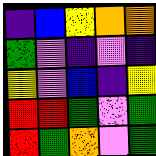[["indigo", "blue", "yellow", "orange", "orange"], ["green", "violet", "indigo", "violet", "indigo"], ["yellow", "violet", "blue", "indigo", "yellow"], ["red", "red", "green", "violet", "green"], ["red", "green", "orange", "violet", "green"]]